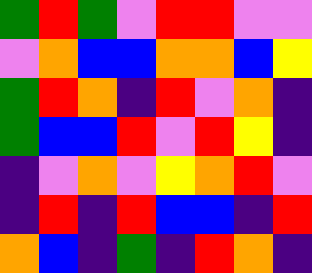[["green", "red", "green", "violet", "red", "red", "violet", "violet"], ["violet", "orange", "blue", "blue", "orange", "orange", "blue", "yellow"], ["green", "red", "orange", "indigo", "red", "violet", "orange", "indigo"], ["green", "blue", "blue", "red", "violet", "red", "yellow", "indigo"], ["indigo", "violet", "orange", "violet", "yellow", "orange", "red", "violet"], ["indigo", "red", "indigo", "red", "blue", "blue", "indigo", "red"], ["orange", "blue", "indigo", "green", "indigo", "red", "orange", "indigo"]]